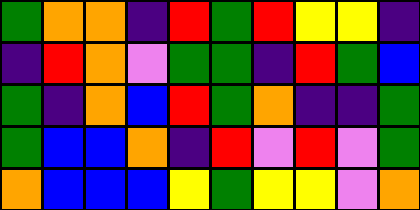[["green", "orange", "orange", "indigo", "red", "green", "red", "yellow", "yellow", "indigo"], ["indigo", "red", "orange", "violet", "green", "green", "indigo", "red", "green", "blue"], ["green", "indigo", "orange", "blue", "red", "green", "orange", "indigo", "indigo", "green"], ["green", "blue", "blue", "orange", "indigo", "red", "violet", "red", "violet", "green"], ["orange", "blue", "blue", "blue", "yellow", "green", "yellow", "yellow", "violet", "orange"]]